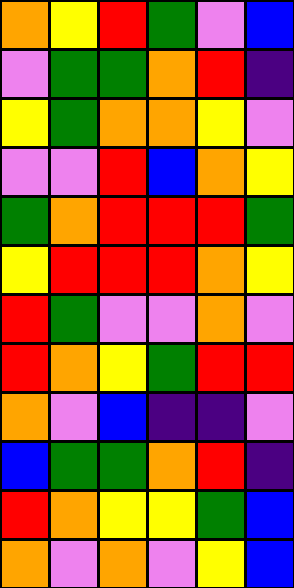[["orange", "yellow", "red", "green", "violet", "blue"], ["violet", "green", "green", "orange", "red", "indigo"], ["yellow", "green", "orange", "orange", "yellow", "violet"], ["violet", "violet", "red", "blue", "orange", "yellow"], ["green", "orange", "red", "red", "red", "green"], ["yellow", "red", "red", "red", "orange", "yellow"], ["red", "green", "violet", "violet", "orange", "violet"], ["red", "orange", "yellow", "green", "red", "red"], ["orange", "violet", "blue", "indigo", "indigo", "violet"], ["blue", "green", "green", "orange", "red", "indigo"], ["red", "orange", "yellow", "yellow", "green", "blue"], ["orange", "violet", "orange", "violet", "yellow", "blue"]]